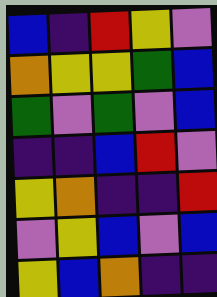[["blue", "indigo", "red", "yellow", "violet"], ["orange", "yellow", "yellow", "green", "blue"], ["green", "violet", "green", "violet", "blue"], ["indigo", "indigo", "blue", "red", "violet"], ["yellow", "orange", "indigo", "indigo", "red"], ["violet", "yellow", "blue", "violet", "blue"], ["yellow", "blue", "orange", "indigo", "indigo"]]